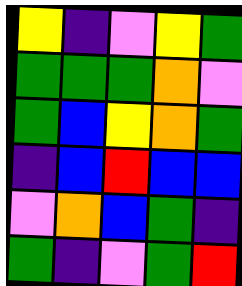[["yellow", "indigo", "violet", "yellow", "green"], ["green", "green", "green", "orange", "violet"], ["green", "blue", "yellow", "orange", "green"], ["indigo", "blue", "red", "blue", "blue"], ["violet", "orange", "blue", "green", "indigo"], ["green", "indigo", "violet", "green", "red"]]